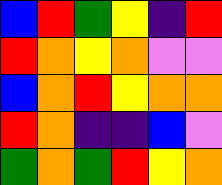[["blue", "red", "green", "yellow", "indigo", "red"], ["red", "orange", "yellow", "orange", "violet", "violet"], ["blue", "orange", "red", "yellow", "orange", "orange"], ["red", "orange", "indigo", "indigo", "blue", "violet"], ["green", "orange", "green", "red", "yellow", "orange"]]